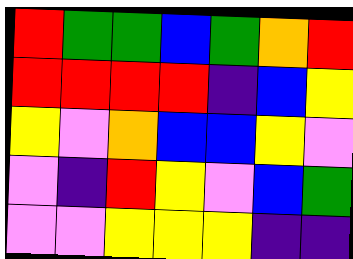[["red", "green", "green", "blue", "green", "orange", "red"], ["red", "red", "red", "red", "indigo", "blue", "yellow"], ["yellow", "violet", "orange", "blue", "blue", "yellow", "violet"], ["violet", "indigo", "red", "yellow", "violet", "blue", "green"], ["violet", "violet", "yellow", "yellow", "yellow", "indigo", "indigo"]]